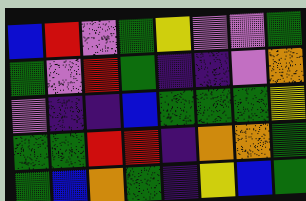[["blue", "red", "violet", "green", "yellow", "violet", "violet", "green"], ["green", "violet", "red", "green", "indigo", "indigo", "violet", "orange"], ["violet", "indigo", "indigo", "blue", "green", "green", "green", "yellow"], ["green", "green", "red", "red", "indigo", "orange", "orange", "green"], ["green", "blue", "orange", "green", "indigo", "yellow", "blue", "green"]]